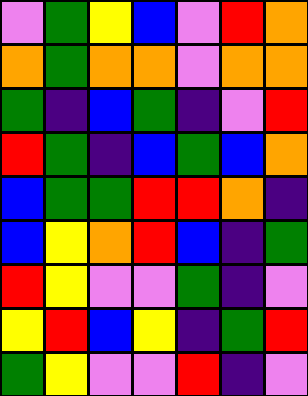[["violet", "green", "yellow", "blue", "violet", "red", "orange"], ["orange", "green", "orange", "orange", "violet", "orange", "orange"], ["green", "indigo", "blue", "green", "indigo", "violet", "red"], ["red", "green", "indigo", "blue", "green", "blue", "orange"], ["blue", "green", "green", "red", "red", "orange", "indigo"], ["blue", "yellow", "orange", "red", "blue", "indigo", "green"], ["red", "yellow", "violet", "violet", "green", "indigo", "violet"], ["yellow", "red", "blue", "yellow", "indigo", "green", "red"], ["green", "yellow", "violet", "violet", "red", "indigo", "violet"]]